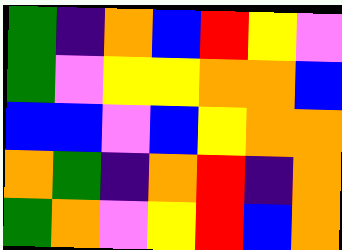[["green", "indigo", "orange", "blue", "red", "yellow", "violet"], ["green", "violet", "yellow", "yellow", "orange", "orange", "blue"], ["blue", "blue", "violet", "blue", "yellow", "orange", "orange"], ["orange", "green", "indigo", "orange", "red", "indigo", "orange"], ["green", "orange", "violet", "yellow", "red", "blue", "orange"]]